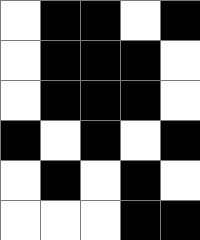[["white", "black", "black", "white", "black"], ["white", "black", "black", "black", "white"], ["white", "black", "black", "black", "white"], ["black", "white", "black", "white", "black"], ["white", "black", "white", "black", "white"], ["white", "white", "white", "black", "black"]]